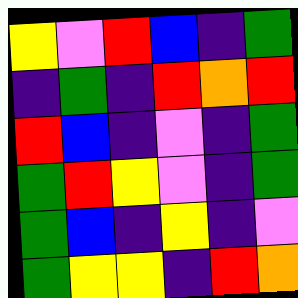[["yellow", "violet", "red", "blue", "indigo", "green"], ["indigo", "green", "indigo", "red", "orange", "red"], ["red", "blue", "indigo", "violet", "indigo", "green"], ["green", "red", "yellow", "violet", "indigo", "green"], ["green", "blue", "indigo", "yellow", "indigo", "violet"], ["green", "yellow", "yellow", "indigo", "red", "orange"]]